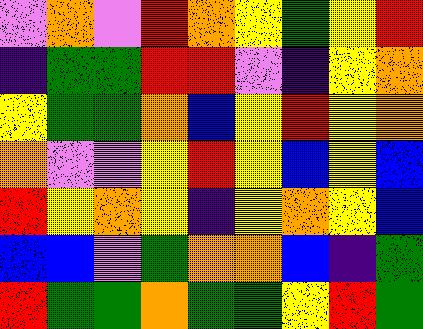[["violet", "orange", "violet", "red", "orange", "yellow", "green", "yellow", "red"], ["indigo", "green", "green", "red", "red", "violet", "indigo", "yellow", "orange"], ["yellow", "green", "green", "orange", "blue", "yellow", "red", "yellow", "orange"], ["orange", "violet", "violet", "yellow", "red", "yellow", "blue", "yellow", "blue"], ["red", "yellow", "orange", "yellow", "indigo", "yellow", "orange", "yellow", "blue"], ["blue", "blue", "violet", "green", "orange", "orange", "blue", "indigo", "green"], ["red", "green", "green", "orange", "green", "green", "yellow", "red", "green"]]